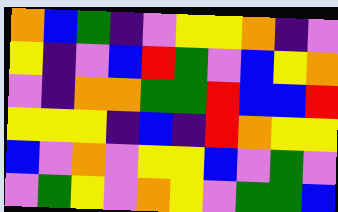[["orange", "blue", "green", "indigo", "violet", "yellow", "yellow", "orange", "indigo", "violet"], ["yellow", "indigo", "violet", "blue", "red", "green", "violet", "blue", "yellow", "orange"], ["violet", "indigo", "orange", "orange", "green", "green", "red", "blue", "blue", "red"], ["yellow", "yellow", "yellow", "indigo", "blue", "indigo", "red", "orange", "yellow", "yellow"], ["blue", "violet", "orange", "violet", "yellow", "yellow", "blue", "violet", "green", "violet"], ["violet", "green", "yellow", "violet", "orange", "yellow", "violet", "green", "green", "blue"]]